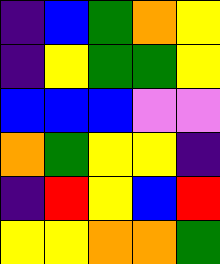[["indigo", "blue", "green", "orange", "yellow"], ["indigo", "yellow", "green", "green", "yellow"], ["blue", "blue", "blue", "violet", "violet"], ["orange", "green", "yellow", "yellow", "indigo"], ["indigo", "red", "yellow", "blue", "red"], ["yellow", "yellow", "orange", "orange", "green"]]